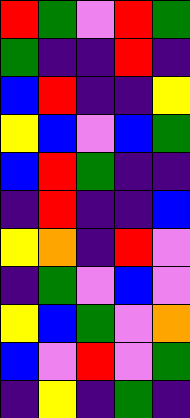[["red", "green", "violet", "red", "green"], ["green", "indigo", "indigo", "red", "indigo"], ["blue", "red", "indigo", "indigo", "yellow"], ["yellow", "blue", "violet", "blue", "green"], ["blue", "red", "green", "indigo", "indigo"], ["indigo", "red", "indigo", "indigo", "blue"], ["yellow", "orange", "indigo", "red", "violet"], ["indigo", "green", "violet", "blue", "violet"], ["yellow", "blue", "green", "violet", "orange"], ["blue", "violet", "red", "violet", "green"], ["indigo", "yellow", "indigo", "green", "indigo"]]